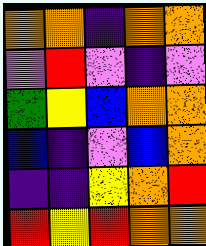[["orange", "orange", "indigo", "orange", "orange"], ["violet", "red", "violet", "indigo", "violet"], ["green", "yellow", "blue", "orange", "orange"], ["blue", "indigo", "violet", "blue", "orange"], ["indigo", "indigo", "yellow", "orange", "red"], ["red", "yellow", "red", "orange", "orange"]]